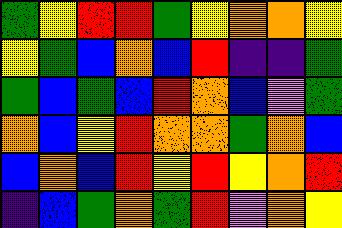[["green", "yellow", "red", "red", "green", "yellow", "orange", "orange", "yellow"], ["yellow", "green", "blue", "orange", "blue", "red", "indigo", "indigo", "green"], ["green", "blue", "green", "blue", "red", "orange", "blue", "violet", "green"], ["orange", "blue", "yellow", "red", "orange", "orange", "green", "orange", "blue"], ["blue", "orange", "blue", "red", "yellow", "red", "yellow", "orange", "red"], ["indigo", "blue", "green", "orange", "green", "red", "violet", "orange", "yellow"]]